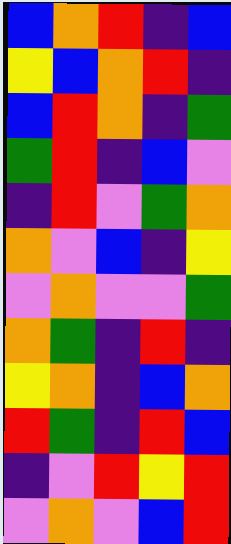[["blue", "orange", "red", "indigo", "blue"], ["yellow", "blue", "orange", "red", "indigo"], ["blue", "red", "orange", "indigo", "green"], ["green", "red", "indigo", "blue", "violet"], ["indigo", "red", "violet", "green", "orange"], ["orange", "violet", "blue", "indigo", "yellow"], ["violet", "orange", "violet", "violet", "green"], ["orange", "green", "indigo", "red", "indigo"], ["yellow", "orange", "indigo", "blue", "orange"], ["red", "green", "indigo", "red", "blue"], ["indigo", "violet", "red", "yellow", "red"], ["violet", "orange", "violet", "blue", "red"]]